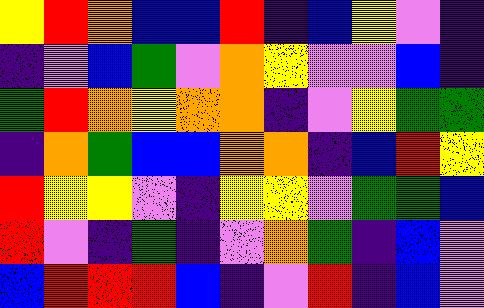[["yellow", "red", "orange", "blue", "blue", "red", "indigo", "blue", "yellow", "violet", "indigo"], ["indigo", "violet", "blue", "green", "violet", "orange", "yellow", "violet", "violet", "blue", "indigo"], ["green", "red", "orange", "yellow", "orange", "orange", "indigo", "violet", "yellow", "green", "green"], ["indigo", "orange", "green", "blue", "blue", "orange", "orange", "indigo", "blue", "red", "yellow"], ["red", "yellow", "yellow", "violet", "indigo", "yellow", "yellow", "violet", "green", "green", "blue"], ["red", "violet", "indigo", "green", "indigo", "violet", "orange", "green", "indigo", "blue", "violet"], ["blue", "red", "red", "red", "blue", "indigo", "violet", "red", "indigo", "blue", "violet"]]